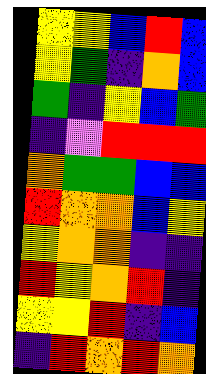[["yellow", "yellow", "blue", "red", "blue"], ["yellow", "green", "indigo", "orange", "blue"], ["green", "indigo", "yellow", "blue", "green"], ["indigo", "violet", "red", "red", "red"], ["orange", "green", "green", "blue", "blue"], ["red", "orange", "orange", "blue", "yellow"], ["yellow", "orange", "orange", "indigo", "indigo"], ["red", "yellow", "orange", "red", "indigo"], ["yellow", "yellow", "red", "indigo", "blue"], ["indigo", "red", "orange", "red", "orange"]]